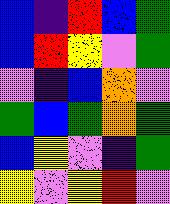[["blue", "indigo", "red", "blue", "green"], ["blue", "red", "yellow", "violet", "green"], ["violet", "indigo", "blue", "orange", "violet"], ["green", "blue", "green", "orange", "green"], ["blue", "yellow", "violet", "indigo", "green"], ["yellow", "violet", "yellow", "red", "violet"]]